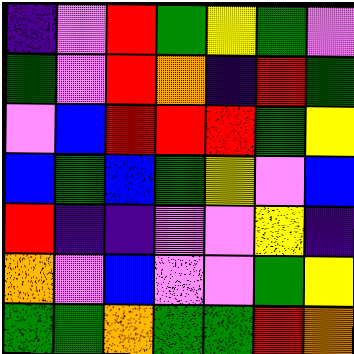[["indigo", "violet", "red", "green", "yellow", "green", "violet"], ["green", "violet", "red", "orange", "indigo", "red", "green"], ["violet", "blue", "red", "red", "red", "green", "yellow"], ["blue", "green", "blue", "green", "yellow", "violet", "blue"], ["red", "indigo", "indigo", "violet", "violet", "yellow", "indigo"], ["orange", "violet", "blue", "violet", "violet", "green", "yellow"], ["green", "green", "orange", "green", "green", "red", "orange"]]